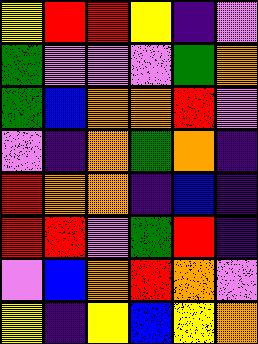[["yellow", "red", "red", "yellow", "indigo", "violet"], ["green", "violet", "violet", "violet", "green", "orange"], ["green", "blue", "orange", "orange", "red", "violet"], ["violet", "indigo", "orange", "green", "orange", "indigo"], ["red", "orange", "orange", "indigo", "blue", "indigo"], ["red", "red", "violet", "green", "red", "indigo"], ["violet", "blue", "orange", "red", "orange", "violet"], ["yellow", "indigo", "yellow", "blue", "yellow", "orange"]]